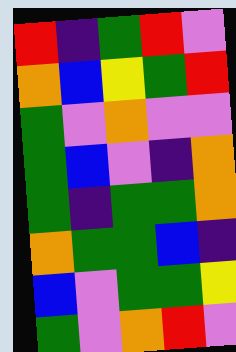[["red", "indigo", "green", "red", "violet"], ["orange", "blue", "yellow", "green", "red"], ["green", "violet", "orange", "violet", "violet"], ["green", "blue", "violet", "indigo", "orange"], ["green", "indigo", "green", "green", "orange"], ["orange", "green", "green", "blue", "indigo"], ["blue", "violet", "green", "green", "yellow"], ["green", "violet", "orange", "red", "violet"]]